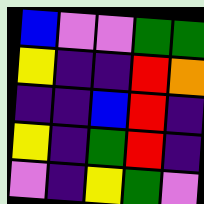[["blue", "violet", "violet", "green", "green"], ["yellow", "indigo", "indigo", "red", "orange"], ["indigo", "indigo", "blue", "red", "indigo"], ["yellow", "indigo", "green", "red", "indigo"], ["violet", "indigo", "yellow", "green", "violet"]]